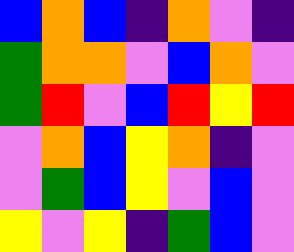[["blue", "orange", "blue", "indigo", "orange", "violet", "indigo"], ["green", "orange", "orange", "violet", "blue", "orange", "violet"], ["green", "red", "violet", "blue", "red", "yellow", "red"], ["violet", "orange", "blue", "yellow", "orange", "indigo", "violet"], ["violet", "green", "blue", "yellow", "violet", "blue", "violet"], ["yellow", "violet", "yellow", "indigo", "green", "blue", "violet"]]